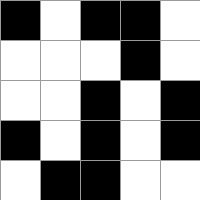[["black", "white", "black", "black", "white"], ["white", "white", "white", "black", "white"], ["white", "white", "black", "white", "black"], ["black", "white", "black", "white", "black"], ["white", "black", "black", "white", "white"]]